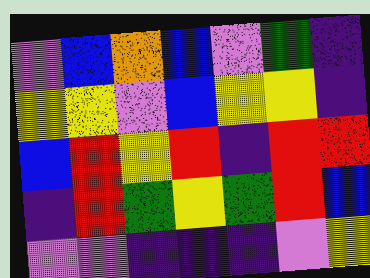[["violet", "blue", "orange", "blue", "violet", "green", "indigo"], ["yellow", "yellow", "violet", "blue", "yellow", "yellow", "indigo"], ["blue", "red", "yellow", "red", "indigo", "red", "red"], ["indigo", "red", "green", "yellow", "green", "red", "blue"], ["violet", "violet", "indigo", "indigo", "indigo", "violet", "yellow"]]